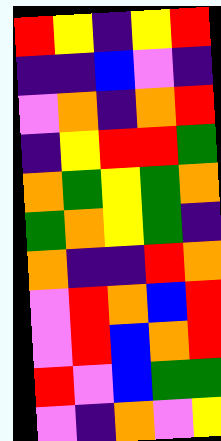[["red", "yellow", "indigo", "yellow", "red"], ["indigo", "indigo", "blue", "violet", "indigo"], ["violet", "orange", "indigo", "orange", "red"], ["indigo", "yellow", "red", "red", "green"], ["orange", "green", "yellow", "green", "orange"], ["green", "orange", "yellow", "green", "indigo"], ["orange", "indigo", "indigo", "red", "orange"], ["violet", "red", "orange", "blue", "red"], ["violet", "red", "blue", "orange", "red"], ["red", "violet", "blue", "green", "green"], ["violet", "indigo", "orange", "violet", "yellow"]]